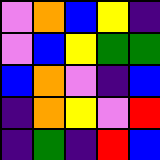[["violet", "orange", "blue", "yellow", "indigo"], ["violet", "blue", "yellow", "green", "green"], ["blue", "orange", "violet", "indigo", "blue"], ["indigo", "orange", "yellow", "violet", "red"], ["indigo", "green", "indigo", "red", "blue"]]